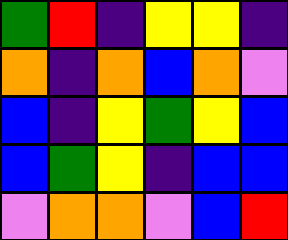[["green", "red", "indigo", "yellow", "yellow", "indigo"], ["orange", "indigo", "orange", "blue", "orange", "violet"], ["blue", "indigo", "yellow", "green", "yellow", "blue"], ["blue", "green", "yellow", "indigo", "blue", "blue"], ["violet", "orange", "orange", "violet", "blue", "red"]]